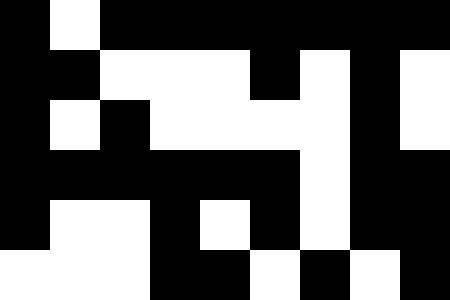[["black", "white", "black", "black", "black", "black", "black", "black", "black"], ["black", "black", "white", "white", "white", "black", "white", "black", "white"], ["black", "white", "black", "white", "white", "white", "white", "black", "white"], ["black", "black", "black", "black", "black", "black", "white", "black", "black"], ["black", "white", "white", "black", "white", "black", "white", "black", "black"], ["white", "white", "white", "black", "black", "white", "black", "white", "black"]]